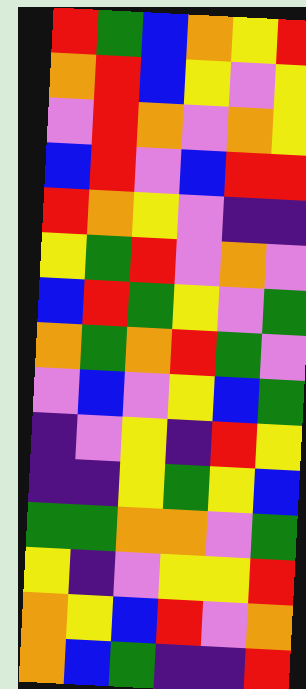[["red", "green", "blue", "orange", "yellow", "red"], ["orange", "red", "blue", "yellow", "violet", "yellow"], ["violet", "red", "orange", "violet", "orange", "yellow"], ["blue", "red", "violet", "blue", "red", "red"], ["red", "orange", "yellow", "violet", "indigo", "indigo"], ["yellow", "green", "red", "violet", "orange", "violet"], ["blue", "red", "green", "yellow", "violet", "green"], ["orange", "green", "orange", "red", "green", "violet"], ["violet", "blue", "violet", "yellow", "blue", "green"], ["indigo", "violet", "yellow", "indigo", "red", "yellow"], ["indigo", "indigo", "yellow", "green", "yellow", "blue"], ["green", "green", "orange", "orange", "violet", "green"], ["yellow", "indigo", "violet", "yellow", "yellow", "red"], ["orange", "yellow", "blue", "red", "violet", "orange"], ["orange", "blue", "green", "indigo", "indigo", "red"]]